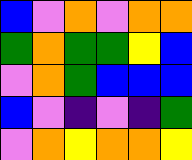[["blue", "violet", "orange", "violet", "orange", "orange"], ["green", "orange", "green", "green", "yellow", "blue"], ["violet", "orange", "green", "blue", "blue", "blue"], ["blue", "violet", "indigo", "violet", "indigo", "green"], ["violet", "orange", "yellow", "orange", "orange", "yellow"]]